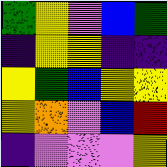[["green", "yellow", "violet", "blue", "green"], ["indigo", "yellow", "yellow", "indigo", "indigo"], ["yellow", "green", "blue", "yellow", "yellow"], ["yellow", "orange", "violet", "blue", "red"], ["indigo", "violet", "violet", "violet", "yellow"]]